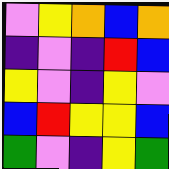[["violet", "yellow", "orange", "blue", "orange"], ["indigo", "violet", "indigo", "red", "blue"], ["yellow", "violet", "indigo", "yellow", "violet"], ["blue", "red", "yellow", "yellow", "blue"], ["green", "violet", "indigo", "yellow", "green"]]